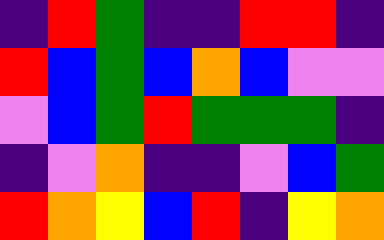[["indigo", "red", "green", "indigo", "indigo", "red", "red", "indigo"], ["red", "blue", "green", "blue", "orange", "blue", "violet", "violet"], ["violet", "blue", "green", "red", "green", "green", "green", "indigo"], ["indigo", "violet", "orange", "indigo", "indigo", "violet", "blue", "green"], ["red", "orange", "yellow", "blue", "red", "indigo", "yellow", "orange"]]